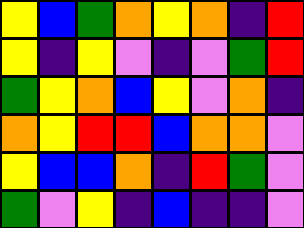[["yellow", "blue", "green", "orange", "yellow", "orange", "indigo", "red"], ["yellow", "indigo", "yellow", "violet", "indigo", "violet", "green", "red"], ["green", "yellow", "orange", "blue", "yellow", "violet", "orange", "indigo"], ["orange", "yellow", "red", "red", "blue", "orange", "orange", "violet"], ["yellow", "blue", "blue", "orange", "indigo", "red", "green", "violet"], ["green", "violet", "yellow", "indigo", "blue", "indigo", "indigo", "violet"]]